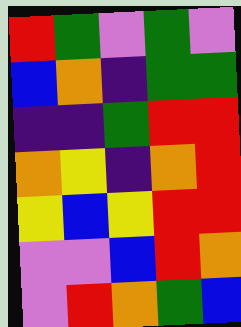[["red", "green", "violet", "green", "violet"], ["blue", "orange", "indigo", "green", "green"], ["indigo", "indigo", "green", "red", "red"], ["orange", "yellow", "indigo", "orange", "red"], ["yellow", "blue", "yellow", "red", "red"], ["violet", "violet", "blue", "red", "orange"], ["violet", "red", "orange", "green", "blue"]]